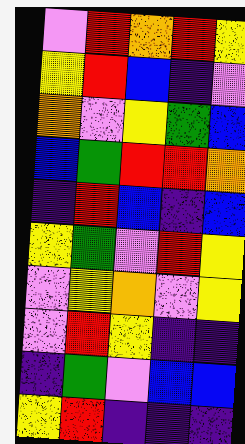[["violet", "red", "orange", "red", "yellow"], ["yellow", "red", "blue", "indigo", "violet"], ["orange", "violet", "yellow", "green", "blue"], ["blue", "green", "red", "red", "orange"], ["indigo", "red", "blue", "indigo", "blue"], ["yellow", "green", "violet", "red", "yellow"], ["violet", "yellow", "orange", "violet", "yellow"], ["violet", "red", "yellow", "indigo", "indigo"], ["indigo", "green", "violet", "blue", "blue"], ["yellow", "red", "indigo", "indigo", "indigo"]]